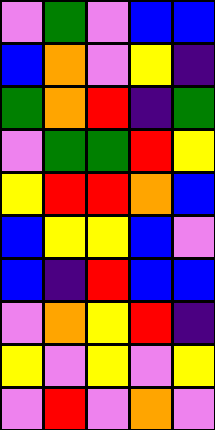[["violet", "green", "violet", "blue", "blue"], ["blue", "orange", "violet", "yellow", "indigo"], ["green", "orange", "red", "indigo", "green"], ["violet", "green", "green", "red", "yellow"], ["yellow", "red", "red", "orange", "blue"], ["blue", "yellow", "yellow", "blue", "violet"], ["blue", "indigo", "red", "blue", "blue"], ["violet", "orange", "yellow", "red", "indigo"], ["yellow", "violet", "yellow", "violet", "yellow"], ["violet", "red", "violet", "orange", "violet"]]